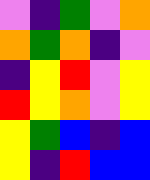[["violet", "indigo", "green", "violet", "orange"], ["orange", "green", "orange", "indigo", "violet"], ["indigo", "yellow", "red", "violet", "yellow"], ["red", "yellow", "orange", "violet", "yellow"], ["yellow", "green", "blue", "indigo", "blue"], ["yellow", "indigo", "red", "blue", "blue"]]